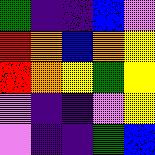[["green", "indigo", "indigo", "blue", "violet"], ["red", "orange", "blue", "orange", "yellow"], ["red", "orange", "yellow", "green", "yellow"], ["violet", "indigo", "indigo", "violet", "yellow"], ["violet", "indigo", "indigo", "green", "blue"]]